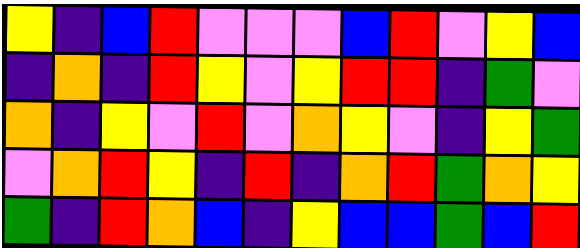[["yellow", "indigo", "blue", "red", "violet", "violet", "violet", "blue", "red", "violet", "yellow", "blue"], ["indigo", "orange", "indigo", "red", "yellow", "violet", "yellow", "red", "red", "indigo", "green", "violet"], ["orange", "indigo", "yellow", "violet", "red", "violet", "orange", "yellow", "violet", "indigo", "yellow", "green"], ["violet", "orange", "red", "yellow", "indigo", "red", "indigo", "orange", "red", "green", "orange", "yellow"], ["green", "indigo", "red", "orange", "blue", "indigo", "yellow", "blue", "blue", "green", "blue", "red"]]